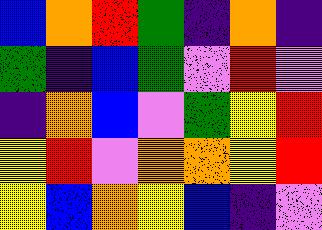[["blue", "orange", "red", "green", "indigo", "orange", "indigo"], ["green", "indigo", "blue", "green", "violet", "red", "violet"], ["indigo", "orange", "blue", "violet", "green", "yellow", "red"], ["yellow", "red", "violet", "orange", "orange", "yellow", "red"], ["yellow", "blue", "orange", "yellow", "blue", "indigo", "violet"]]